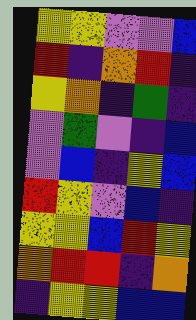[["yellow", "yellow", "violet", "violet", "blue"], ["red", "indigo", "orange", "red", "indigo"], ["yellow", "orange", "indigo", "green", "indigo"], ["violet", "green", "violet", "indigo", "blue"], ["violet", "blue", "indigo", "yellow", "blue"], ["red", "yellow", "violet", "blue", "indigo"], ["yellow", "yellow", "blue", "red", "yellow"], ["orange", "red", "red", "indigo", "orange"], ["indigo", "yellow", "yellow", "blue", "blue"]]